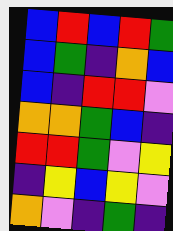[["blue", "red", "blue", "red", "green"], ["blue", "green", "indigo", "orange", "blue"], ["blue", "indigo", "red", "red", "violet"], ["orange", "orange", "green", "blue", "indigo"], ["red", "red", "green", "violet", "yellow"], ["indigo", "yellow", "blue", "yellow", "violet"], ["orange", "violet", "indigo", "green", "indigo"]]